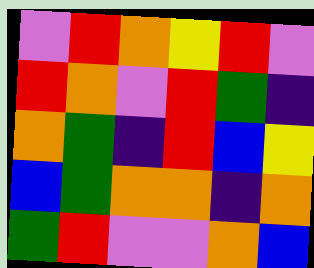[["violet", "red", "orange", "yellow", "red", "violet"], ["red", "orange", "violet", "red", "green", "indigo"], ["orange", "green", "indigo", "red", "blue", "yellow"], ["blue", "green", "orange", "orange", "indigo", "orange"], ["green", "red", "violet", "violet", "orange", "blue"]]